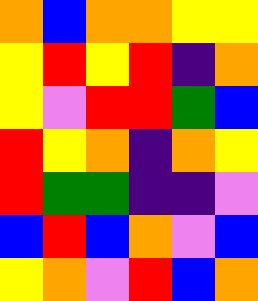[["orange", "blue", "orange", "orange", "yellow", "yellow"], ["yellow", "red", "yellow", "red", "indigo", "orange"], ["yellow", "violet", "red", "red", "green", "blue"], ["red", "yellow", "orange", "indigo", "orange", "yellow"], ["red", "green", "green", "indigo", "indigo", "violet"], ["blue", "red", "blue", "orange", "violet", "blue"], ["yellow", "orange", "violet", "red", "blue", "orange"]]